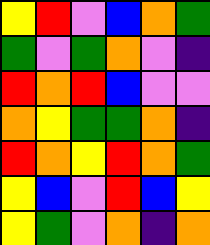[["yellow", "red", "violet", "blue", "orange", "green"], ["green", "violet", "green", "orange", "violet", "indigo"], ["red", "orange", "red", "blue", "violet", "violet"], ["orange", "yellow", "green", "green", "orange", "indigo"], ["red", "orange", "yellow", "red", "orange", "green"], ["yellow", "blue", "violet", "red", "blue", "yellow"], ["yellow", "green", "violet", "orange", "indigo", "orange"]]